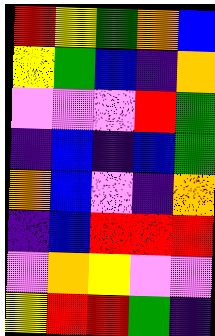[["red", "yellow", "green", "orange", "blue"], ["yellow", "green", "blue", "indigo", "orange"], ["violet", "violet", "violet", "red", "green"], ["indigo", "blue", "indigo", "blue", "green"], ["orange", "blue", "violet", "indigo", "orange"], ["indigo", "blue", "red", "red", "red"], ["violet", "orange", "yellow", "violet", "violet"], ["yellow", "red", "red", "green", "indigo"]]